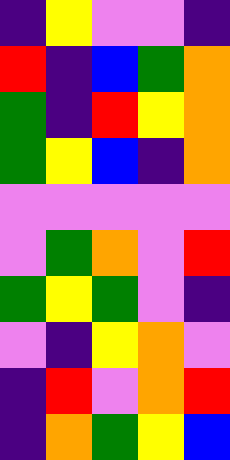[["indigo", "yellow", "violet", "violet", "indigo"], ["red", "indigo", "blue", "green", "orange"], ["green", "indigo", "red", "yellow", "orange"], ["green", "yellow", "blue", "indigo", "orange"], ["violet", "violet", "violet", "violet", "violet"], ["violet", "green", "orange", "violet", "red"], ["green", "yellow", "green", "violet", "indigo"], ["violet", "indigo", "yellow", "orange", "violet"], ["indigo", "red", "violet", "orange", "red"], ["indigo", "orange", "green", "yellow", "blue"]]